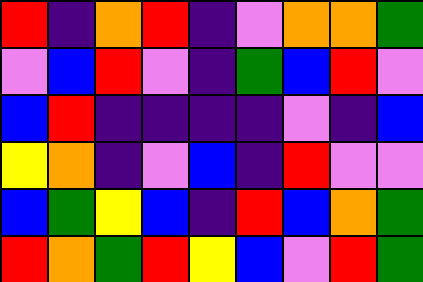[["red", "indigo", "orange", "red", "indigo", "violet", "orange", "orange", "green"], ["violet", "blue", "red", "violet", "indigo", "green", "blue", "red", "violet"], ["blue", "red", "indigo", "indigo", "indigo", "indigo", "violet", "indigo", "blue"], ["yellow", "orange", "indigo", "violet", "blue", "indigo", "red", "violet", "violet"], ["blue", "green", "yellow", "blue", "indigo", "red", "blue", "orange", "green"], ["red", "orange", "green", "red", "yellow", "blue", "violet", "red", "green"]]